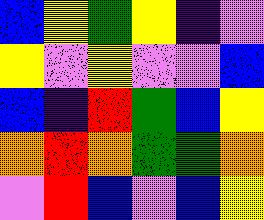[["blue", "yellow", "green", "yellow", "indigo", "violet"], ["yellow", "violet", "yellow", "violet", "violet", "blue"], ["blue", "indigo", "red", "green", "blue", "yellow"], ["orange", "red", "orange", "green", "green", "orange"], ["violet", "red", "blue", "violet", "blue", "yellow"]]